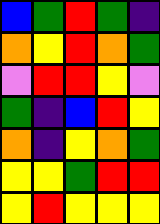[["blue", "green", "red", "green", "indigo"], ["orange", "yellow", "red", "orange", "green"], ["violet", "red", "red", "yellow", "violet"], ["green", "indigo", "blue", "red", "yellow"], ["orange", "indigo", "yellow", "orange", "green"], ["yellow", "yellow", "green", "red", "red"], ["yellow", "red", "yellow", "yellow", "yellow"]]